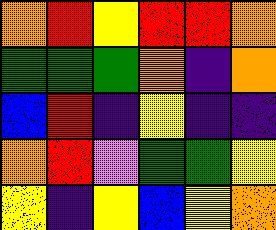[["orange", "red", "yellow", "red", "red", "orange"], ["green", "green", "green", "orange", "indigo", "orange"], ["blue", "red", "indigo", "yellow", "indigo", "indigo"], ["orange", "red", "violet", "green", "green", "yellow"], ["yellow", "indigo", "yellow", "blue", "yellow", "orange"]]